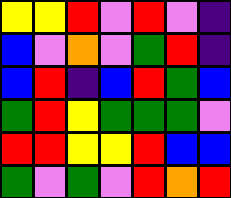[["yellow", "yellow", "red", "violet", "red", "violet", "indigo"], ["blue", "violet", "orange", "violet", "green", "red", "indigo"], ["blue", "red", "indigo", "blue", "red", "green", "blue"], ["green", "red", "yellow", "green", "green", "green", "violet"], ["red", "red", "yellow", "yellow", "red", "blue", "blue"], ["green", "violet", "green", "violet", "red", "orange", "red"]]